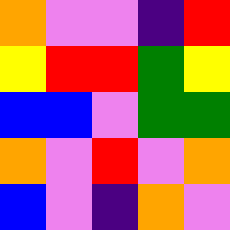[["orange", "violet", "violet", "indigo", "red"], ["yellow", "red", "red", "green", "yellow"], ["blue", "blue", "violet", "green", "green"], ["orange", "violet", "red", "violet", "orange"], ["blue", "violet", "indigo", "orange", "violet"]]